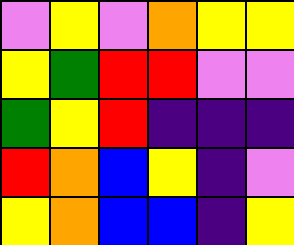[["violet", "yellow", "violet", "orange", "yellow", "yellow"], ["yellow", "green", "red", "red", "violet", "violet"], ["green", "yellow", "red", "indigo", "indigo", "indigo"], ["red", "orange", "blue", "yellow", "indigo", "violet"], ["yellow", "orange", "blue", "blue", "indigo", "yellow"]]